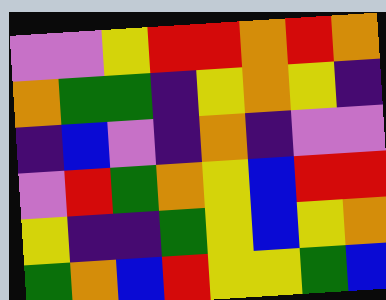[["violet", "violet", "yellow", "red", "red", "orange", "red", "orange"], ["orange", "green", "green", "indigo", "yellow", "orange", "yellow", "indigo"], ["indigo", "blue", "violet", "indigo", "orange", "indigo", "violet", "violet"], ["violet", "red", "green", "orange", "yellow", "blue", "red", "red"], ["yellow", "indigo", "indigo", "green", "yellow", "blue", "yellow", "orange"], ["green", "orange", "blue", "red", "yellow", "yellow", "green", "blue"]]